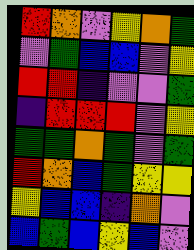[["red", "orange", "violet", "yellow", "orange", "green"], ["violet", "green", "blue", "blue", "violet", "yellow"], ["red", "red", "indigo", "violet", "violet", "green"], ["indigo", "red", "red", "red", "violet", "yellow"], ["green", "green", "orange", "green", "violet", "green"], ["red", "orange", "blue", "green", "yellow", "yellow"], ["yellow", "blue", "blue", "indigo", "orange", "violet"], ["blue", "green", "blue", "yellow", "blue", "violet"]]